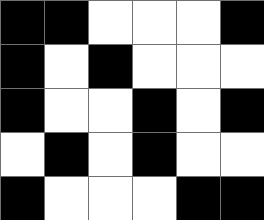[["black", "black", "white", "white", "white", "black"], ["black", "white", "black", "white", "white", "white"], ["black", "white", "white", "black", "white", "black"], ["white", "black", "white", "black", "white", "white"], ["black", "white", "white", "white", "black", "black"]]